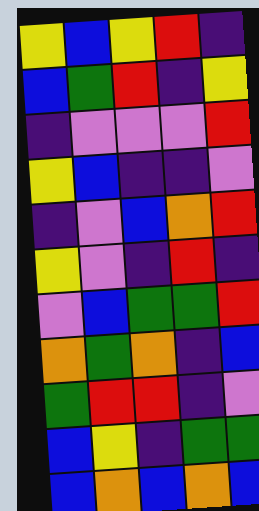[["yellow", "blue", "yellow", "red", "indigo"], ["blue", "green", "red", "indigo", "yellow"], ["indigo", "violet", "violet", "violet", "red"], ["yellow", "blue", "indigo", "indigo", "violet"], ["indigo", "violet", "blue", "orange", "red"], ["yellow", "violet", "indigo", "red", "indigo"], ["violet", "blue", "green", "green", "red"], ["orange", "green", "orange", "indigo", "blue"], ["green", "red", "red", "indigo", "violet"], ["blue", "yellow", "indigo", "green", "green"], ["blue", "orange", "blue", "orange", "blue"]]